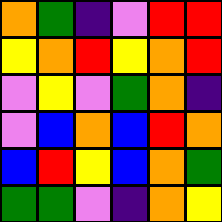[["orange", "green", "indigo", "violet", "red", "red"], ["yellow", "orange", "red", "yellow", "orange", "red"], ["violet", "yellow", "violet", "green", "orange", "indigo"], ["violet", "blue", "orange", "blue", "red", "orange"], ["blue", "red", "yellow", "blue", "orange", "green"], ["green", "green", "violet", "indigo", "orange", "yellow"]]